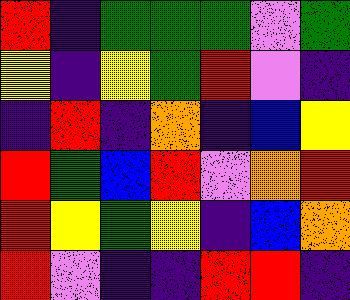[["red", "indigo", "green", "green", "green", "violet", "green"], ["yellow", "indigo", "yellow", "green", "red", "violet", "indigo"], ["indigo", "red", "indigo", "orange", "indigo", "blue", "yellow"], ["red", "green", "blue", "red", "violet", "orange", "red"], ["red", "yellow", "green", "yellow", "indigo", "blue", "orange"], ["red", "violet", "indigo", "indigo", "red", "red", "indigo"]]